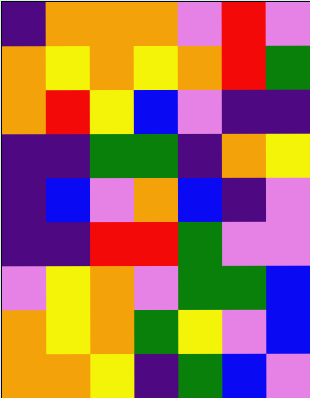[["indigo", "orange", "orange", "orange", "violet", "red", "violet"], ["orange", "yellow", "orange", "yellow", "orange", "red", "green"], ["orange", "red", "yellow", "blue", "violet", "indigo", "indigo"], ["indigo", "indigo", "green", "green", "indigo", "orange", "yellow"], ["indigo", "blue", "violet", "orange", "blue", "indigo", "violet"], ["indigo", "indigo", "red", "red", "green", "violet", "violet"], ["violet", "yellow", "orange", "violet", "green", "green", "blue"], ["orange", "yellow", "orange", "green", "yellow", "violet", "blue"], ["orange", "orange", "yellow", "indigo", "green", "blue", "violet"]]